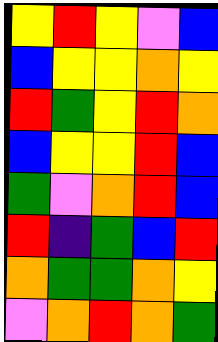[["yellow", "red", "yellow", "violet", "blue"], ["blue", "yellow", "yellow", "orange", "yellow"], ["red", "green", "yellow", "red", "orange"], ["blue", "yellow", "yellow", "red", "blue"], ["green", "violet", "orange", "red", "blue"], ["red", "indigo", "green", "blue", "red"], ["orange", "green", "green", "orange", "yellow"], ["violet", "orange", "red", "orange", "green"]]